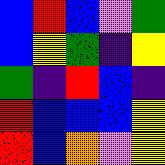[["blue", "red", "blue", "violet", "green"], ["blue", "yellow", "green", "indigo", "yellow"], ["green", "indigo", "red", "blue", "indigo"], ["red", "blue", "blue", "blue", "yellow"], ["red", "blue", "orange", "violet", "yellow"]]